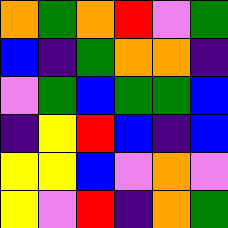[["orange", "green", "orange", "red", "violet", "green"], ["blue", "indigo", "green", "orange", "orange", "indigo"], ["violet", "green", "blue", "green", "green", "blue"], ["indigo", "yellow", "red", "blue", "indigo", "blue"], ["yellow", "yellow", "blue", "violet", "orange", "violet"], ["yellow", "violet", "red", "indigo", "orange", "green"]]